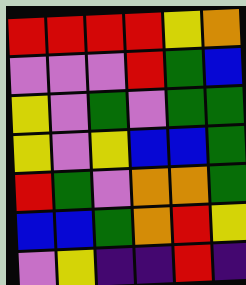[["red", "red", "red", "red", "yellow", "orange"], ["violet", "violet", "violet", "red", "green", "blue"], ["yellow", "violet", "green", "violet", "green", "green"], ["yellow", "violet", "yellow", "blue", "blue", "green"], ["red", "green", "violet", "orange", "orange", "green"], ["blue", "blue", "green", "orange", "red", "yellow"], ["violet", "yellow", "indigo", "indigo", "red", "indigo"]]